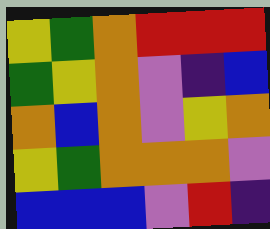[["yellow", "green", "orange", "red", "red", "red"], ["green", "yellow", "orange", "violet", "indigo", "blue"], ["orange", "blue", "orange", "violet", "yellow", "orange"], ["yellow", "green", "orange", "orange", "orange", "violet"], ["blue", "blue", "blue", "violet", "red", "indigo"]]